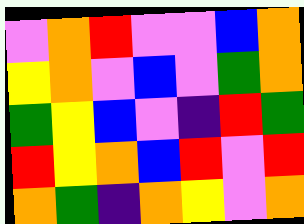[["violet", "orange", "red", "violet", "violet", "blue", "orange"], ["yellow", "orange", "violet", "blue", "violet", "green", "orange"], ["green", "yellow", "blue", "violet", "indigo", "red", "green"], ["red", "yellow", "orange", "blue", "red", "violet", "red"], ["orange", "green", "indigo", "orange", "yellow", "violet", "orange"]]